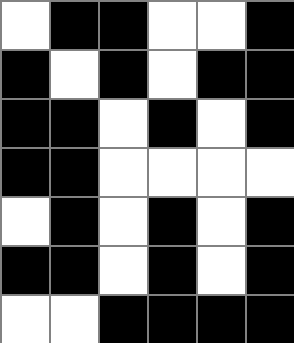[["white", "black", "black", "white", "white", "black"], ["black", "white", "black", "white", "black", "black"], ["black", "black", "white", "black", "white", "black"], ["black", "black", "white", "white", "white", "white"], ["white", "black", "white", "black", "white", "black"], ["black", "black", "white", "black", "white", "black"], ["white", "white", "black", "black", "black", "black"]]